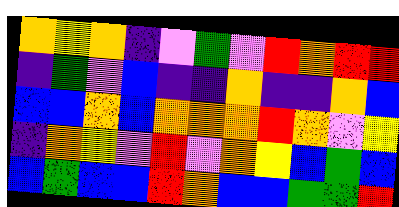[["orange", "yellow", "orange", "indigo", "violet", "green", "violet", "red", "orange", "red", "red"], ["indigo", "green", "violet", "blue", "indigo", "indigo", "orange", "indigo", "indigo", "orange", "blue"], ["blue", "blue", "orange", "blue", "orange", "orange", "orange", "red", "orange", "violet", "yellow"], ["indigo", "orange", "yellow", "violet", "red", "violet", "orange", "yellow", "blue", "green", "blue"], ["blue", "green", "blue", "blue", "red", "orange", "blue", "blue", "green", "green", "red"]]